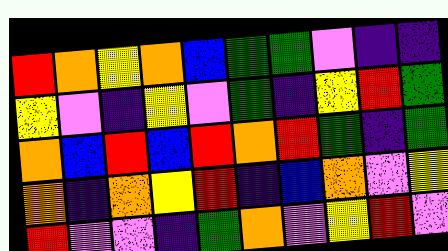[["red", "orange", "yellow", "orange", "blue", "green", "green", "violet", "indigo", "indigo"], ["yellow", "violet", "indigo", "yellow", "violet", "green", "indigo", "yellow", "red", "green"], ["orange", "blue", "red", "blue", "red", "orange", "red", "green", "indigo", "green"], ["orange", "indigo", "orange", "yellow", "red", "indigo", "blue", "orange", "violet", "yellow"], ["red", "violet", "violet", "indigo", "green", "orange", "violet", "yellow", "red", "violet"]]